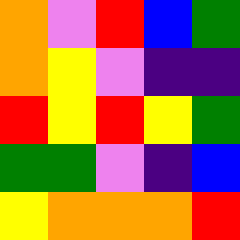[["orange", "violet", "red", "blue", "green"], ["orange", "yellow", "violet", "indigo", "indigo"], ["red", "yellow", "red", "yellow", "green"], ["green", "green", "violet", "indigo", "blue"], ["yellow", "orange", "orange", "orange", "red"]]